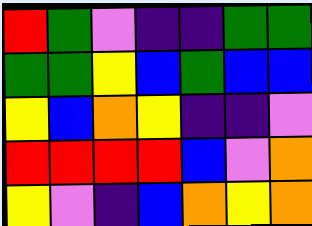[["red", "green", "violet", "indigo", "indigo", "green", "green"], ["green", "green", "yellow", "blue", "green", "blue", "blue"], ["yellow", "blue", "orange", "yellow", "indigo", "indigo", "violet"], ["red", "red", "red", "red", "blue", "violet", "orange"], ["yellow", "violet", "indigo", "blue", "orange", "yellow", "orange"]]